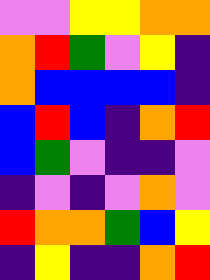[["violet", "violet", "yellow", "yellow", "orange", "orange"], ["orange", "red", "green", "violet", "yellow", "indigo"], ["orange", "blue", "blue", "blue", "blue", "indigo"], ["blue", "red", "blue", "indigo", "orange", "red"], ["blue", "green", "violet", "indigo", "indigo", "violet"], ["indigo", "violet", "indigo", "violet", "orange", "violet"], ["red", "orange", "orange", "green", "blue", "yellow"], ["indigo", "yellow", "indigo", "indigo", "orange", "red"]]